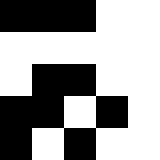[["black", "black", "black", "white", "white"], ["white", "white", "white", "white", "white"], ["white", "black", "black", "white", "white"], ["black", "black", "white", "black", "white"], ["black", "white", "black", "white", "white"]]